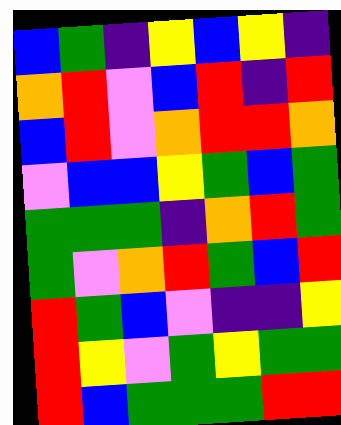[["blue", "green", "indigo", "yellow", "blue", "yellow", "indigo"], ["orange", "red", "violet", "blue", "red", "indigo", "red"], ["blue", "red", "violet", "orange", "red", "red", "orange"], ["violet", "blue", "blue", "yellow", "green", "blue", "green"], ["green", "green", "green", "indigo", "orange", "red", "green"], ["green", "violet", "orange", "red", "green", "blue", "red"], ["red", "green", "blue", "violet", "indigo", "indigo", "yellow"], ["red", "yellow", "violet", "green", "yellow", "green", "green"], ["red", "blue", "green", "green", "green", "red", "red"]]